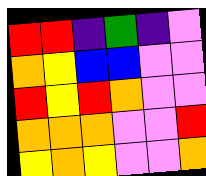[["red", "red", "indigo", "green", "indigo", "violet"], ["orange", "yellow", "blue", "blue", "violet", "violet"], ["red", "yellow", "red", "orange", "violet", "violet"], ["orange", "orange", "orange", "violet", "violet", "red"], ["yellow", "orange", "yellow", "violet", "violet", "orange"]]